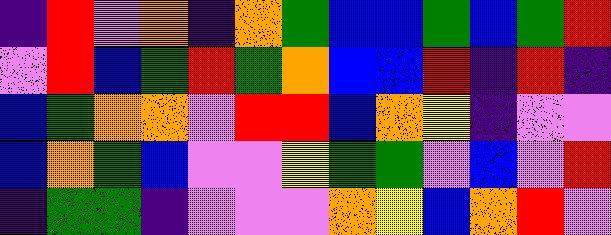[["indigo", "red", "violet", "orange", "indigo", "orange", "green", "blue", "blue", "green", "blue", "green", "red"], ["violet", "red", "blue", "green", "red", "green", "orange", "blue", "blue", "red", "indigo", "red", "indigo"], ["blue", "green", "orange", "orange", "violet", "red", "red", "blue", "orange", "yellow", "indigo", "violet", "violet"], ["blue", "orange", "green", "blue", "violet", "violet", "yellow", "green", "green", "violet", "blue", "violet", "red"], ["indigo", "green", "green", "indigo", "violet", "violet", "violet", "orange", "yellow", "blue", "orange", "red", "violet"]]